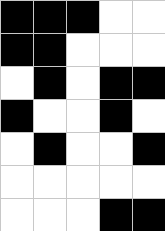[["black", "black", "black", "white", "white"], ["black", "black", "white", "white", "white"], ["white", "black", "white", "black", "black"], ["black", "white", "white", "black", "white"], ["white", "black", "white", "white", "black"], ["white", "white", "white", "white", "white"], ["white", "white", "white", "black", "black"]]